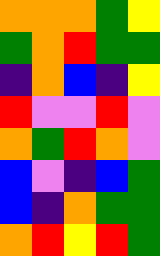[["orange", "orange", "orange", "green", "yellow"], ["green", "orange", "red", "green", "green"], ["indigo", "orange", "blue", "indigo", "yellow"], ["red", "violet", "violet", "red", "violet"], ["orange", "green", "red", "orange", "violet"], ["blue", "violet", "indigo", "blue", "green"], ["blue", "indigo", "orange", "green", "green"], ["orange", "red", "yellow", "red", "green"]]